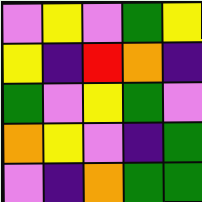[["violet", "yellow", "violet", "green", "yellow"], ["yellow", "indigo", "red", "orange", "indigo"], ["green", "violet", "yellow", "green", "violet"], ["orange", "yellow", "violet", "indigo", "green"], ["violet", "indigo", "orange", "green", "green"]]